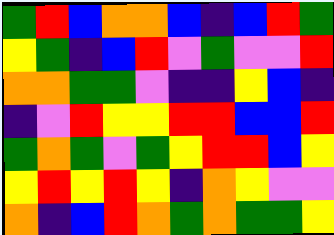[["green", "red", "blue", "orange", "orange", "blue", "indigo", "blue", "red", "green"], ["yellow", "green", "indigo", "blue", "red", "violet", "green", "violet", "violet", "red"], ["orange", "orange", "green", "green", "violet", "indigo", "indigo", "yellow", "blue", "indigo"], ["indigo", "violet", "red", "yellow", "yellow", "red", "red", "blue", "blue", "red"], ["green", "orange", "green", "violet", "green", "yellow", "red", "red", "blue", "yellow"], ["yellow", "red", "yellow", "red", "yellow", "indigo", "orange", "yellow", "violet", "violet"], ["orange", "indigo", "blue", "red", "orange", "green", "orange", "green", "green", "yellow"]]